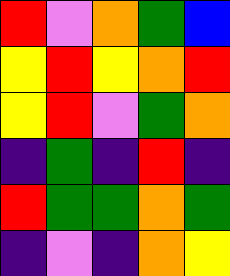[["red", "violet", "orange", "green", "blue"], ["yellow", "red", "yellow", "orange", "red"], ["yellow", "red", "violet", "green", "orange"], ["indigo", "green", "indigo", "red", "indigo"], ["red", "green", "green", "orange", "green"], ["indigo", "violet", "indigo", "orange", "yellow"]]